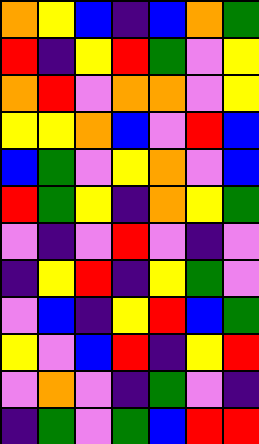[["orange", "yellow", "blue", "indigo", "blue", "orange", "green"], ["red", "indigo", "yellow", "red", "green", "violet", "yellow"], ["orange", "red", "violet", "orange", "orange", "violet", "yellow"], ["yellow", "yellow", "orange", "blue", "violet", "red", "blue"], ["blue", "green", "violet", "yellow", "orange", "violet", "blue"], ["red", "green", "yellow", "indigo", "orange", "yellow", "green"], ["violet", "indigo", "violet", "red", "violet", "indigo", "violet"], ["indigo", "yellow", "red", "indigo", "yellow", "green", "violet"], ["violet", "blue", "indigo", "yellow", "red", "blue", "green"], ["yellow", "violet", "blue", "red", "indigo", "yellow", "red"], ["violet", "orange", "violet", "indigo", "green", "violet", "indigo"], ["indigo", "green", "violet", "green", "blue", "red", "red"]]